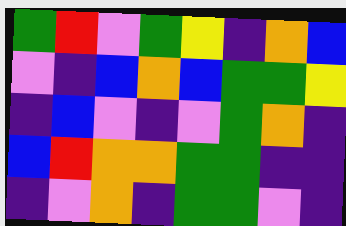[["green", "red", "violet", "green", "yellow", "indigo", "orange", "blue"], ["violet", "indigo", "blue", "orange", "blue", "green", "green", "yellow"], ["indigo", "blue", "violet", "indigo", "violet", "green", "orange", "indigo"], ["blue", "red", "orange", "orange", "green", "green", "indigo", "indigo"], ["indigo", "violet", "orange", "indigo", "green", "green", "violet", "indigo"]]